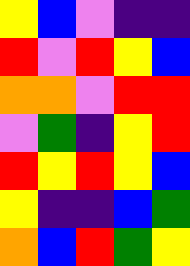[["yellow", "blue", "violet", "indigo", "indigo"], ["red", "violet", "red", "yellow", "blue"], ["orange", "orange", "violet", "red", "red"], ["violet", "green", "indigo", "yellow", "red"], ["red", "yellow", "red", "yellow", "blue"], ["yellow", "indigo", "indigo", "blue", "green"], ["orange", "blue", "red", "green", "yellow"]]